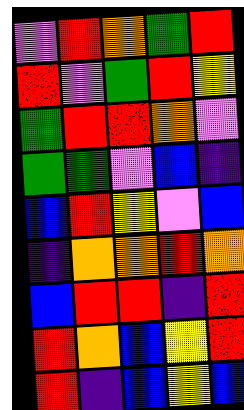[["violet", "red", "orange", "green", "red"], ["red", "violet", "green", "red", "yellow"], ["green", "red", "red", "orange", "violet"], ["green", "green", "violet", "blue", "indigo"], ["blue", "red", "yellow", "violet", "blue"], ["indigo", "orange", "orange", "red", "orange"], ["blue", "red", "red", "indigo", "red"], ["red", "orange", "blue", "yellow", "red"], ["red", "indigo", "blue", "yellow", "blue"]]